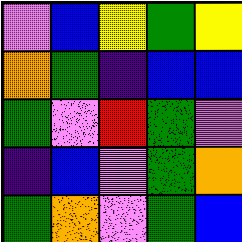[["violet", "blue", "yellow", "green", "yellow"], ["orange", "green", "indigo", "blue", "blue"], ["green", "violet", "red", "green", "violet"], ["indigo", "blue", "violet", "green", "orange"], ["green", "orange", "violet", "green", "blue"]]